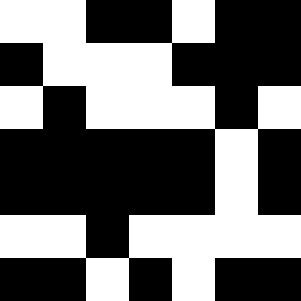[["white", "white", "black", "black", "white", "black", "black"], ["black", "white", "white", "white", "black", "black", "black"], ["white", "black", "white", "white", "white", "black", "white"], ["black", "black", "black", "black", "black", "white", "black"], ["black", "black", "black", "black", "black", "white", "black"], ["white", "white", "black", "white", "white", "white", "white"], ["black", "black", "white", "black", "white", "black", "black"]]